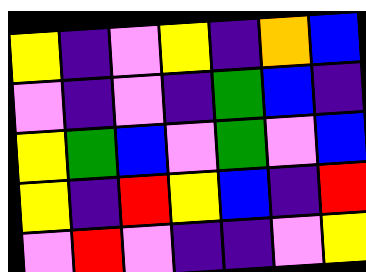[["yellow", "indigo", "violet", "yellow", "indigo", "orange", "blue"], ["violet", "indigo", "violet", "indigo", "green", "blue", "indigo"], ["yellow", "green", "blue", "violet", "green", "violet", "blue"], ["yellow", "indigo", "red", "yellow", "blue", "indigo", "red"], ["violet", "red", "violet", "indigo", "indigo", "violet", "yellow"]]